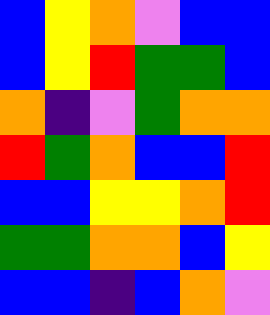[["blue", "yellow", "orange", "violet", "blue", "blue"], ["blue", "yellow", "red", "green", "green", "blue"], ["orange", "indigo", "violet", "green", "orange", "orange"], ["red", "green", "orange", "blue", "blue", "red"], ["blue", "blue", "yellow", "yellow", "orange", "red"], ["green", "green", "orange", "orange", "blue", "yellow"], ["blue", "blue", "indigo", "blue", "orange", "violet"]]